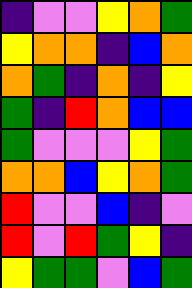[["indigo", "violet", "violet", "yellow", "orange", "green"], ["yellow", "orange", "orange", "indigo", "blue", "orange"], ["orange", "green", "indigo", "orange", "indigo", "yellow"], ["green", "indigo", "red", "orange", "blue", "blue"], ["green", "violet", "violet", "violet", "yellow", "green"], ["orange", "orange", "blue", "yellow", "orange", "green"], ["red", "violet", "violet", "blue", "indigo", "violet"], ["red", "violet", "red", "green", "yellow", "indigo"], ["yellow", "green", "green", "violet", "blue", "green"]]